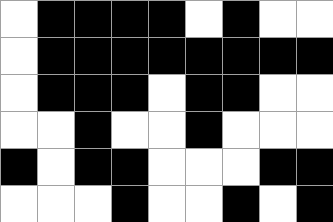[["white", "black", "black", "black", "black", "white", "black", "white", "white"], ["white", "black", "black", "black", "black", "black", "black", "black", "black"], ["white", "black", "black", "black", "white", "black", "black", "white", "white"], ["white", "white", "black", "white", "white", "black", "white", "white", "white"], ["black", "white", "black", "black", "white", "white", "white", "black", "black"], ["white", "white", "white", "black", "white", "white", "black", "white", "black"]]